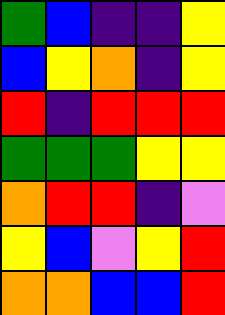[["green", "blue", "indigo", "indigo", "yellow"], ["blue", "yellow", "orange", "indigo", "yellow"], ["red", "indigo", "red", "red", "red"], ["green", "green", "green", "yellow", "yellow"], ["orange", "red", "red", "indigo", "violet"], ["yellow", "blue", "violet", "yellow", "red"], ["orange", "orange", "blue", "blue", "red"]]